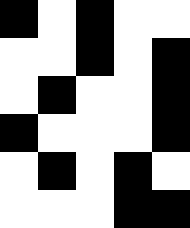[["black", "white", "black", "white", "white"], ["white", "white", "black", "white", "black"], ["white", "black", "white", "white", "black"], ["black", "white", "white", "white", "black"], ["white", "black", "white", "black", "white"], ["white", "white", "white", "black", "black"]]